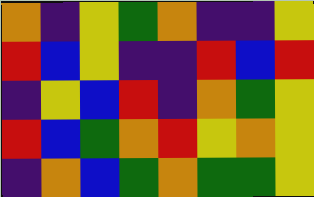[["orange", "indigo", "yellow", "green", "orange", "indigo", "indigo", "yellow"], ["red", "blue", "yellow", "indigo", "indigo", "red", "blue", "red"], ["indigo", "yellow", "blue", "red", "indigo", "orange", "green", "yellow"], ["red", "blue", "green", "orange", "red", "yellow", "orange", "yellow"], ["indigo", "orange", "blue", "green", "orange", "green", "green", "yellow"]]